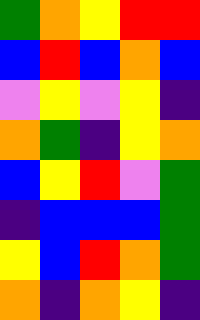[["green", "orange", "yellow", "red", "red"], ["blue", "red", "blue", "orange", "blue"], ["violet", "yellow", "violet", "yellow", "indigo"], ["orange", "green", "indigo", "yellow", "orange"], ["blue", "yellow", "red", "violet", "green"], ["indigo", "blue", "blue", "blue", "green"], ["yellow", "blue", "red", "orange", "green"], ["orange", "indigo", "orange", "yellow", "indigo"]]